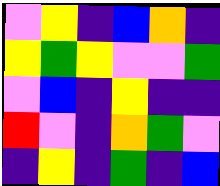[["violet", "yellow", "indigo", "blue", "orange", "indigo"], ["yellow", "green", "yellow", "violet", "violet", "green"], ["violet", "blue", "indigo", "yellow", "indigo", "indigo"], ["red", "violet", "indigo", "orange", "green", "violet"], ["indigo", "yellow", "indigo", "green", "indigo", "blue"]]